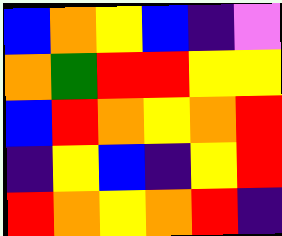[["blue", "orange", "yellow", "blue", "indigo", "violet"], ["orange", "green", "red", "red", "yellow", "yellow"], ["blue", "red", "orange", "yellow", "orange", "red"], ["indigo", "yellow", "blue", "indigo", "yellow", "red"], ["red", "orange", "yellow", "orange", "red", "indigo"]]